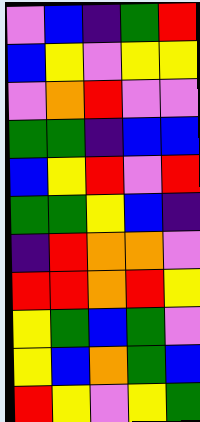[["violet", "blue", "indigo", "green", "red"], ["blue", "yellow", "violet", "yellow", "yellow"], ["violet", "orange", "red", "violet", "violet"], ["green", "green", "indigo", "blue", "blue"], ["blue", "yellow", "red", "violet", "red"], ["green", "green", "yellow", "blue", "indigo"], ["indigo", "red", "orange", "orange", "violet"], ["red", "red", "orange", "red", "yellow"], ["yellow", "green", "blue", "green", "violet"], ["yellow", "blue", "orange", "green", "blue"], ["red", "yellow", "violet", "yellow", "green"]]